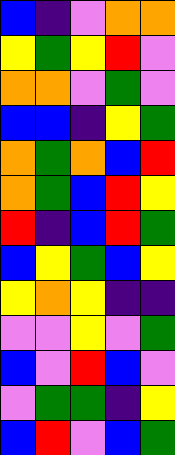[["blue", "indigo", "violet", "orange", "orange"], ["yellow", "green", "yellow", "red", "violet"], ["orange", "orange", "violet", "green", "violet"], ["blue", "blue", "indigo", "yellow", "green"], ["orange", "green", "orange", "blue", "red"], ["orange", "green", "blue", "red", "yellow"], ["red", "indigo", "blue", "red", "green"], ["blue", "yellow", "green", "blue", "yellow"], ["yellow", "orange", "yellow", "indigo", "indigo"], ["violet", "violet", "yellow", "violet", "green"], ["blue", "violet", "red", "blue", "violet"], ["violet", "green", "green", "indigo", "yellow"], ["blue", "red", "violet", "blue", "green"]]